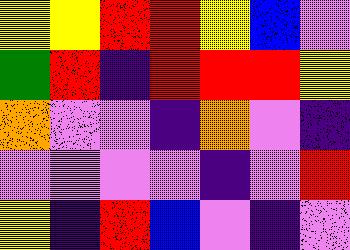[["yellow", "yellow", "red", "red", "yellow", "blue", "violet"], ["green", "red", "indigo", "red", "red", "red", "yellow"], ["orange", "violet", "violet", "indigo", "orange", "violet", "indigo"], ["violet", "violet", "violet", "violet", "indigo", "violet", "red"], ["yellow", "indigo", "red", "blue", "violet", "indigo", "violet"]]